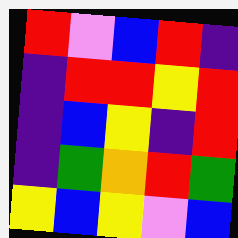[["red", "violet", "blue", "red", "indigo"], ["indigo", "red", "red", "yellow", "red"], ["indigo", "blue", "yellow", "indigo", "red"], ["indigo", "green", "orange", "red", "green"], ["yellow", "blue", "yellow", "violet", "blue"]]